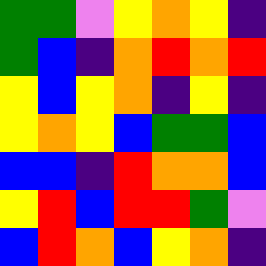[["green", "green", "violet", "yellow", "orange", "yellow", "indigo"], ["green", "blue", "indigo", "orange", "red", "orange", "red"], ["yellow", "blue", "yellow", "orange", "indigo", "yellow", "indigo"], ["yellow", "orange", "yellow", "blue", "green", "green", "blue"], ["blue", "blue", "indigo", "red", "orange", "orange", "blue"], ["yellow", "red", "blue", "red", "red", "green", "violet"], ["blue", "red", "orange", "blue", "yellow", "orange", "indigo"]]